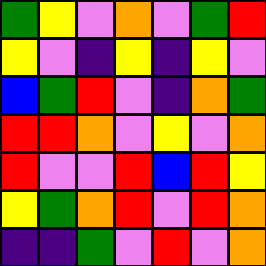[["green", "yellow", "violet", "orange", "violet", "green", "red"], ["yellow", "violet", "indigo", "yellow", "indigo", "yellow", "violet"], ["blue", "green", "red", "violet", "indigo", "orange", "green"], ["red", "red", "orange", "violet", "yellow", "violet", "orange"], ["red", "violet", "violet", "red", "blue", "red", "yellow"], ["yellow", "green", "orange", "red", "violet", "red", "orange"], ["indigo", "indigo", "green", "violet", "red", "violet", "orange"]]